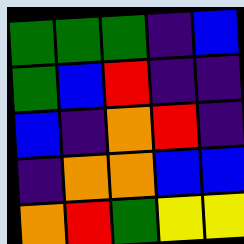[["green", "green", "green", "indigo", "blue"], ["green", "blue", "red", "indigo", "indigo"], ["blue", "indigo", "orange", "red", "indigo"], ["indigo", "orange", "orange", "blue", "blue"], ["orange", "red", "green", "yellow", "yellow"]]